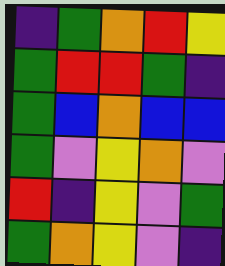[["indigo", "green", "orange", "red", "yellow"], ["green", "red", "red", "green", "indigo"], ["green", "blue", "orange", "blue", "blue"], ["green", "violet", "yellow", "orange", "violet"], ["red", "indigo", "yellow", "violet", "green"], ["green", "orange", "yellow", "violet", "indigo"]]